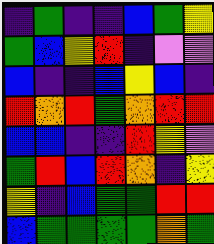[["indigo", "green", "indigo", "indigo", "blue", "green", "yellow"], ["green", "blue", "yellow", "red", "indigo", "violet", "violet"], ["blue", "indigo", "indigo", "blue", "yellow", "blue", "indigo"], ["red", "orange", "red", "green", "orange", "red", "red"], ["blue", "blue", "indigo", "indigo", "red", "yellow", "violet"], ["green", "red", "blue", "red", "orange", "indigo", "yellow"], ["yellow", "indigo", "blue", "green", "green", "red", "red"], ["blue", "green", "green", "green", "green", "orange", "green"]]